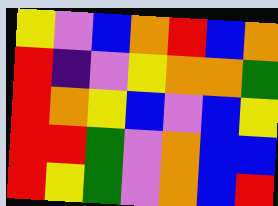[["yellow", "violet", "blue", "orange", "red", "blue", "orange"], ["red", "indigo", "violet", "yellow", "orange", "orange", "green"], ["red", "orange", "yellow", "blue", "violet", "blue", "yellow"], ["red", "red", "green", "violet", "orange", "blue", "blue"], ["red", "yellow", "green", "violet", "orange", "blue", "red"]]